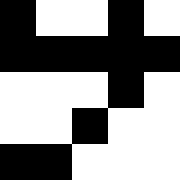[["black", "white", "white", "black", "white"], ["black", "black", "black", "black", "black"], ["white", "white", "white", "black", "white"], ["white", "white", "black", "white", "white"], ["black", "black", "white", "white", "white"]]